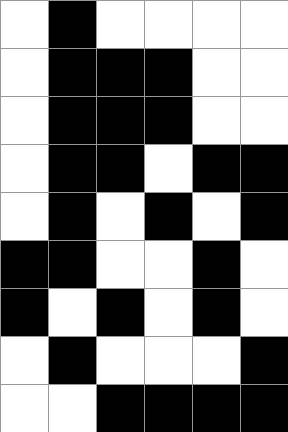[["white", "black", "white", "white", "white", "white"], ["white", "black", "black", "black", "white", "white"], ["white", "black", "black", "black", "white", "white"], ["white", "black", "black", "white", "black", "black"], ["white", "black", "white", "black", "white", "black"], ["black", "black", "white", "white", "black", "white"], ["black", "white", "black", "white", "black", "white"], ["white", "black", "white", "white", "white", "black"], ["white", "white", "black", "black", "black", "black"]]